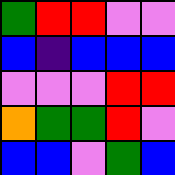[["green", "red", "red", "violet", "violet"], ["blue", "indigo", "blue", "blue", "blue"], ["violet", "violet", "violet", "red", "red"], ["orange", "green", "green", "red", "violet"], ["blue", "blue", "violet", "green", "blue"]]